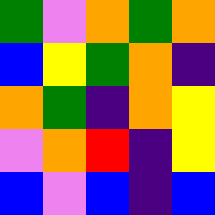[["green", "violet", "orange", "green", "orange"], ["blue", "yellow", "green", "orange", "indigo"], ["orange", "green", "indigo", "orange", "yellow"], ["violet", "orange", "red", "indigo", "yellow"], ["blue", "violet", "blue", "indigo", "blue"]]